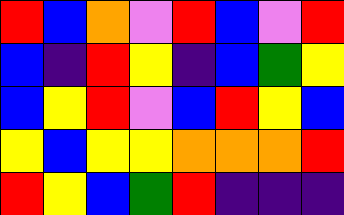[["red", "blue", "orange", "violet", "red", "blue", "violet", "red"], ["blue", "indigo", "red", "yellow", "indigo", "blue", "green", "yellow"], ["blue", "yellow", "red", "violet", "blue", "red", "yellow", "blue"], ["yellow", "blue", "yellow", "yellow", "orange", "orange", "orange", "red"], ["red", "yellow", "blue", "green", "red", "indigo", "indigo", "indigo"]]